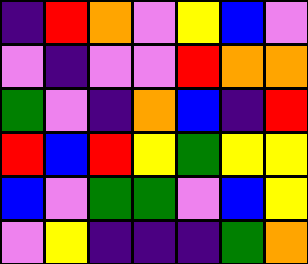[["indigo", "red", "orange", "violet", "yellow", "blue", "violet"], ["violet", "indigo", "violet", "violet", "red", "orange", "orange"], ["green", "violet", "indigo", "orange", "blue", "indigo", "red"], ["red", "blue", "red", "yellow", "green", "yellow", "yellow"], ["blue", "violet", "green", "green", "violet", "blue", "yellow"], ["violet", "yellow", "indigo", "indigo", "indigo", "green", "orange"]]